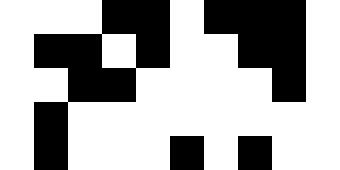[["white", "white", "white", "black", "black", "white", "black", "black", "black", "white"], ["white", "black", "black", "white", "black", "white", "white", "black", "black", "white"], ["white", "white", "black", "black", "white", "white", "white", "white", "black", "white"], ["white", "black", "white", "white", "white", "white", "white", "white", "white", "white"], ["white", "black", "white", "white", "white", "black", "white", "black", "white", "white"]]